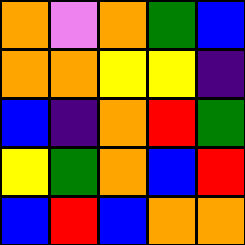[["orange", "violet", "orange", "green", "blue"], ["orange", "orange", "yellow", "yellow", "indigo"], ["blue", "indigo", "orange", "red", "green"], ["yellow", "green", "orange", "blue", "red"], ["blue", "red", "blue", "orange", "orange"]]